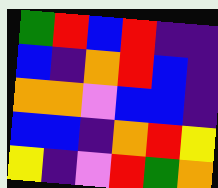[["green", "red", "blue", "red", "indigo", "indigo"], ["blue", "indigo", "orange", "red", "blue", "indigo"], ["orange", "orange", "violet", "blue", "blue", "indigo"], ["blue", "blue", "indigo", "orange", "red", "yellow"], ["yellow", "indigo", "violet", "red", "green", "orange"]]